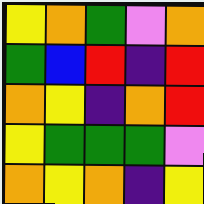[["yellow", "orange", "green", "violet", "orange"], ["green", "blue", "red", "indigo", "red"], ["orange", "yellow", "indigo", "orange", "red"], ["yellow", "green", "green", "green", "violet"], ["orange", "yellow", "orange", "indigo", "yellow"]]